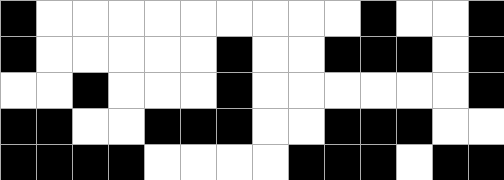[["black", "white", "white", "white", "white", "white", "white", "white", "white", "white", "black", "white", "white", "black"], ["black", "white", "white", "white", "white", "white", "black", "white", "white", "black", "black", "black", "white", "black"], ["white", "white", "black", "white", "white", "white", "black", "white", "white", "white", "white", "white", "white", "black"], ["black", "black", "white", "white", "black", "black", "black", "white", "white", "black", "black", "black", "white", "white"], ["black", "black", "black", "black", "white", "white", "white", "white", "black", "black", "black", "white", "black", "black"]]